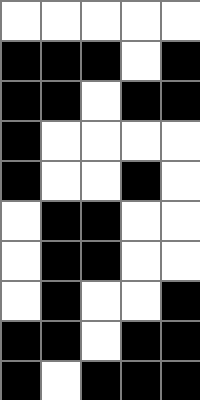[["white", "white", "white", "white", "white"], ["black", "black", "black", "white", "black"], ["black", "black", "white", "black", "black"], ["black", "white", "white", "white", "white"], ["black", "white", "white", "black", "white"], ["white", "black", "black", "white", "white"], ["white", "black", "black", "white", "white"], ["white", "black", "white", "white", "black"], ["black", "black", "white", "black", "black"], ["black", "white", "black", "black", "black"]]